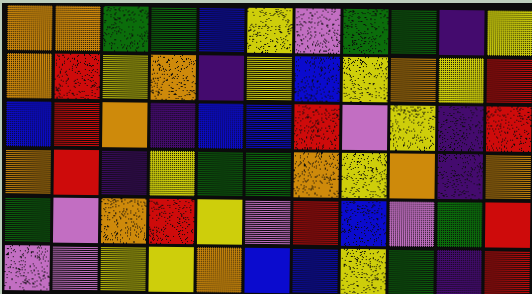[["orange", "orange", "green", "green", "blue", "yellow", "violet", "green", "green", "indigo", "yellow"], ["orange", "red", "yellow", "orange", "indigo", "yellow", "blue", "yellow", "orange", "yellow", "red"], ["blue", "red", "orange", "indigo", "blue", "blue", "red", "violet", "yellow", "indigo", "red"], ["orange", "red", "indigo", "yellow", "green", "green", "orange", "yellow", "orange", "indigo", "orange"], ["green", "violet", "orange", "red", "yellow", "violet", "red", "blue", "violet", "green", "red"], ["violet", "violet", "yellow", "yellow", "orange", "blue", "blue", "yellow", "green", "indigo", "red"]]